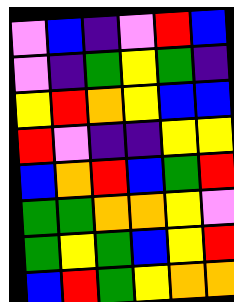[["violet", "blue", "indigo", "violet", "red", "blue"], ["violet", "indigo", "green", "yellow", "green", "indigo"], ["yellow", "red", "orange", "yellow", "blue", "blue"], ["red", "violet", "indigo", "indigo", "yellow", "yellow"], ["blue", "orange", "red", "blue", "green", "red"], ["green", "green", "orange", "orange", "yellow", "violet"], ["green", "yellow", "green", "blue", "yellow", "red"], ["blue", "red", "green", "yellow", "orange", "orange"]]